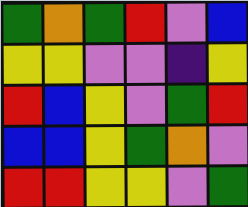[["green", "orange", "green", "red", "violet", "blue"], ["yellow", "yellow", "violet", "violet", "indigo", "yellow"], ["red", "blue", "yellow", "violet", "green", "red"], ["blue", "blue", "yellow", "green", "orange", "violet"], ["red", "red", "yellow", "yellow", "violet", "green"]]